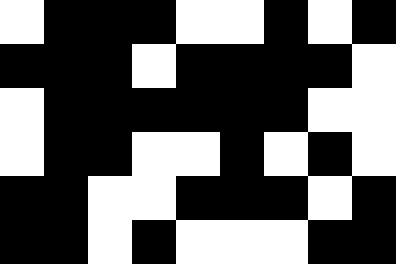[["white", "black", "black", "black", "white", "white", "black", "white", "black"], ["black", "black", "black", "white", "black", "black", "black", "black", "white"], ["white", "black", "black", "black", "black", "black", "black", "white", "white"], ["white", "black", "black", "white", "white", "black", "white", "black", "white"], ["black", "black", "white", "white", "black", "black", "black", "white", "black"], ["black", "black", "white", "black", "white", "white", "white", "black", "black"]]